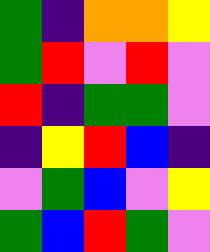[["green", "indigo", "orange", "orange", "yellow"], ["green", "red", "violet", "red", "violet"], ["red", "indigo", "green", "green", "violet"], ["indigo", "yellow", "red", "blue", "indigo"], ["violet", "green", "blue", "violet", "yellow"], ["green", "blue", "red", "green", "violet"]]